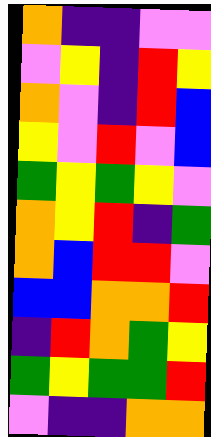[["orange", "indigo", "indigo", "violet", "violet"], ["violet", "yellow", "indigo", "red", "yellow"], ["orange", "violet", "indigo", "red", "blue"], ["yellow", "violet", "red", "violet", "blue"], ["green", "yellow", "green", "yellow", "violet"], ["orange", "yellow", "red", "indigo", "green"], ["orange", "blue", "red", "red", "violet"], ["blue", "blue", "orange", "orange", "red"], ["indigo", "red", "orange", "green", "yellow"], ["green", "yellow", "green", "green", "red"], ["violet", "indigo", "indigo", "orange", "orange"]]